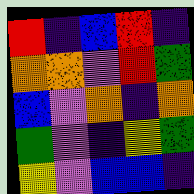[["red", "indigo", "blue", "red", "indigo"], ["orange", "orange", "violet", "red", "green"], ["blue", "violet", "orange", "indigo", "orange"], ["green", "violet", "indigo", "yellow", "green"], ["yellow", "violet", "blue", "blue", "indigo"]]